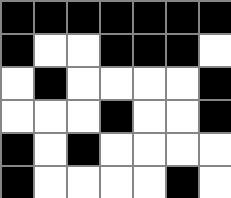[["black", "black", "black", "black", "black", "black", "black"], ["black", "white", "white", "black", "black", "black", "white"], ["white", "black", "white", "white", "white", "white", "black"], ["white", "white", "white", "black", "white", "white", "black"], ["black", "white", "black", "white", "white", "white", "white"], ["black", "white", "white", "white", "white", "black", "white"]]